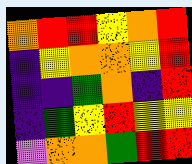[["orange", "red", "red", "yellow", "orange", "red"], ["indigo", "yellow", "orange", "orange", "yellow", "red"], ["indigo", "indigo", "green", "orange", "indigo", "red"], ["indigo", "green", "yellow", "red", "yellow", "yellow"], ["violet", "orange", "orange", "green", "red", "red"]]